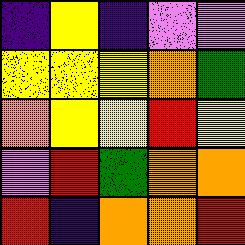[["indigo", "yellow", "indigo", "violet", "violet"], ["yellow", "yellow", "yellow", "orange", "green"], ["orange", "yellow", "yellow", "red", "yellow"], ["violet", "red", "green", "orange", "orange"], ["red", "indigo", "orange", "orange", "red"]]